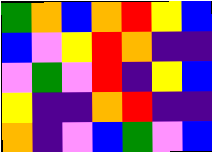[["green", "orange", "blue", "orange", "red", "yellow", "blue"], ["blue", "violet", "yellow", "red", "orange", "indigo", "indigo"], ["violet", "green", "violet", "red", "indigo", "yellow", "blue"], ["yellow", "indigo", "indigo", "orange", "red", "indigo", "indigo"], ["orange", "indigo", "violet", "blue", "green", "violet", "blue"]]